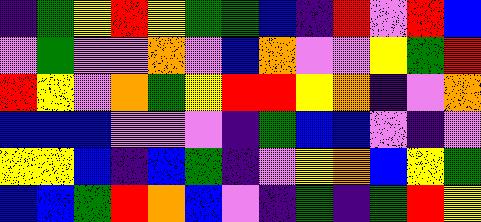[["indigo", "green", "yellow", "red", "yellow", "green", "green", "blue", "indigo", "red", "violet", "red", "blue"], ["violet", "green", "violet", "violet", "orange", "violet", "blue", "orange", "violet", "violet", "yellow", "green", "red"], ["red", "yellow", "violet", "orange", "green", "yellow", "red", "red", "yellow", "orange", "indigo", "violet", "orange"], ["blue", "blue", "blue", "violet", "violet", "violet", "indigo", "green", "blue", "blue", "violet", "indigo", "violet"], ["yellow", "yellow", "blue", "indigo", "blue", "green", "indigo", "violet", "yellow", "orange", "blue", "yellow", "green"], ["blue", "blue", "green", "red", "orange", "blue", "violet", "indigo", "green", "indigo", "green", "red", "yellow"]]